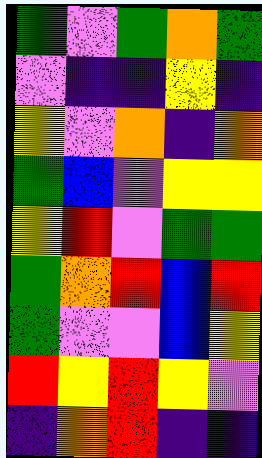[["green", "violet", "green", "orange", "green"], ["violet", "indigo", "indigo", "yellow", "indigo"], ["yellow", "violet", "orange", "indigo", "orange"], ["green", "blue", "violet", "yellow", "yellow"], ["yellow", "red", "violet", "green", "green"], ["green", "orange", "red", "blue", "red"], ["green", "violet", "violet", "blue", "yellow"], ["red", "yellow", "red", "yellow", "violet"], ["indigo", "orange", "red", "indigo", "indigo"]]